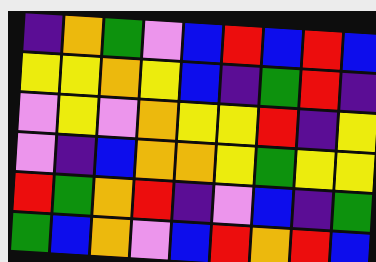[["indigo", "orange", "green", "violet", "blue", "red", "blue", "red", "blue"], ["yellow", "yellow", "orange", "yellow", "blue", "indigo", "green", "red", "indigo"], ["violet", "yellow", "violet", "orange", "yellow", "yellow", "red", "indigo", "yellow"], ["violet", "indigo", "blue", "orange", "orange", "yellow", "green", "yellow", "yellow"], ["red", "green", "orange", "red", "indigo", "violet", "blue", "indigo", "green"], ["green", "blue", "orange", "violet", "blue", "red", "orange", "red", "blue"]]